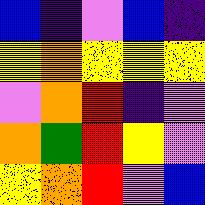[["blue", "indigo", "violet", "blue", "indigo"], ["yellow", "orange", "yellow", "yellow", "yellow"], ["violet", "orange", "red", "indigo", "violet"], ["orange", "green", "red", "yellow", "violet"], ["yellow", "orange", "red", "violet", "blue"]]